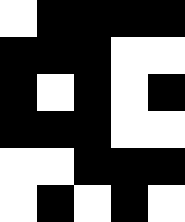[["white", "black", "black", "black", "black"], ["black", "black", "black", "white", "white"], ["black", "white", "black", "white", "black"], ["black", "black", "black", "white", "white"], ["white", "white", "black", "black", "black"], ["white", "black", "white", "black", "white"]]